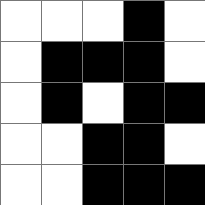[["white", "white", "white", "black", "white"], ["white", "black", "black", "black", "white"], ["white", "black", "white", "black", "black"], ["white", "white", "black", "black", "white"], ["white", "white", "black", "black", "black"]]